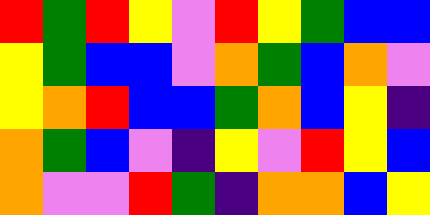[["red", "green", "red", "yellow", "violet", "red", "yellow", "green", "blue", "blue"], ["yellow", "green", "blue", "blue", "violet", "orange", "green", "blue", "orange", "violet"], ["yellow", "orange", "red", "blue", "blue", "green", "orange", "blue", "yellow", "indigo"], ["orange", "green", "blue", "violet", "indigo", "yellow", "violet", "red", "yellow", "blue"], ["orange", "violet", "violet", "red", "green", "indigo", "orange", "orange", "blue", "yellow"]]